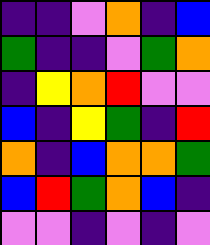[["indigo", "indigo", "violet", "orange", "indigo", "blue"], ["green", "indigo", "indigo", "violet", "green", "orange"], ["indigo", "yellow", "orange", "red", "violet", "violet"], ["blue", "indigo", "yellow", "green", "indigo", "red"], ["orange", "indigo", "blue", "orange", "orange", "green"], ["blue", "red", "green", "orange", "blue", "indigo"], ["violet", "violet", "indigo", "violet", "indigo", "violet"]]